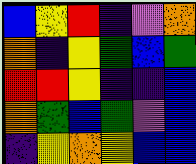[["blue", "yellow", "red", "indigo", "violet", "orange"], ["orange", "indigo", "yellow", "green", "blue", "green"], ["red", "red", "yellow", "indigo", "indigo", "blue"], ["orange", "green", "blue", "green", "violet", "blue"], ["indigo", "yellow", "orange", "yellow", "blue", "blue"]]